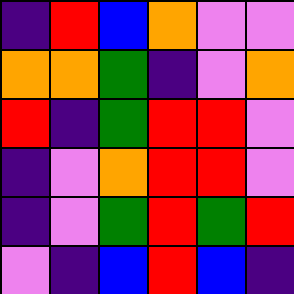[["indigo", "red", "blue", "orange", "violet", "violet"], ["orange", "orange", "green", "indigo", "violet", "orange"], ["red", "indigo", "green", "red", "red", "violet"], ["indigo", "violet", "orange", "red", "red", "violet"], ["indigo", "violet", "green", "red", "green", "red"], ["violet", "indigo", "blue", "red", "blue", "indigo"]]